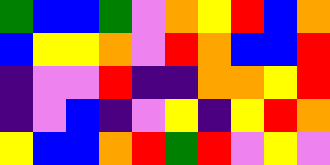[["green", "blue", "blue", "green", "violet", "orange", "yellow", "red", "blue", "orange"], ["blue", "yellow", "yellow", "orange", "violet", "red", "orange", "blue", "blue", "red"], ["indigo", "violet", "violet", "red", "indigo", "indigo", "orange", "orange", "yellow", "red"], ["indigo", "violet", "blue", "indigo", "violet", "yellow", "indigo", "yellow", "red", "orange"], ["yellow", "blue", "blue", "orange", "red", "green", "red", "violet", "yellow", "violet"]]